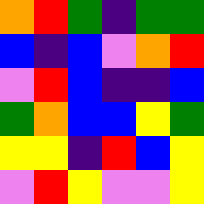[["orange", "red", "green", "indigo", "green", "green"], ["blue", "indigo", "blue", "violet", "orange", "red"], ["violet", "red", "blue", "indigo", "indigo", "blue"], ["green", "orange", "blue", "blue", "yellow", "green"], ["yellow", "yellow", "indigo", "red", "blue", "yellow"], ["violet", "red", "yellow", "violet", "violet", "yellow"]]